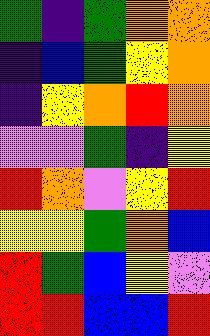[["green", "indigo", "green", "orange", "orange"], ["indigo", "blue", "green", "yellow", "orange"], ["indigo", "yellow", "orange", "red", "orange"], ["violet", "violet", "green", "indigo", "yellow"], ["red", "orange", "violet", "yellow", "red"], ["yellow", "yellow", "green", "orange", "blue"], ["red", "green", "blue", "yellow", "violet"], ["red", "red", "blue", "blue", "red"]]